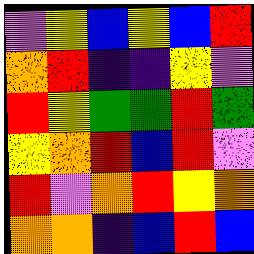[["violet", "yellow", "blue", "yellow", "blue", "red"], ["orange", "red", "indigo", "indigo", "yellow", "violet"], ["red", "yellow", "green", "green", "red", "green"], ["yellow", "orange", "red", "blue", "red", "violet"], ["red", "violet", "orange", "red", "yellow", "orange"], ["orange", "orange", "indigo", "blue", "red", "blue"]]